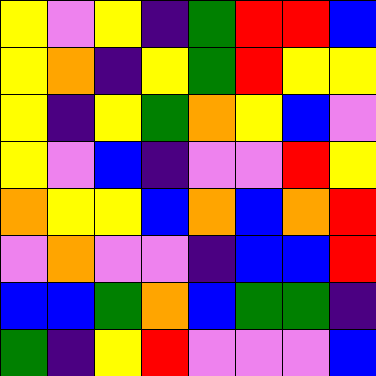[["yellow", "violet", "yellow", "indigo", "green", "red", "red", "blue"], ["yellow", "orange", "indigo", "yellow", "green", "red", "yellow", "yellow"], ["yellow", "indigo", "yellow", "green", "orange", "yellow", "blue", "violet"], ["yellow", "violet", "blue", "indigo", "violet", "violet", "red", "yellow"], ["orange", "yellow", "yellow", "blue", "orange", "blue", "orange", "red"], ["violet", "orange", "violet", "violet", "indigo", "blue", "blue", "red"], ["blue", "blue", "green", "orange", "blue", "green", "green", "indigo"], ["green", "indigo", "yellow", "red", "violet", "violet", "violet", "blue"]]